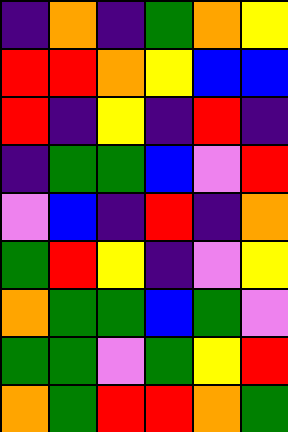[["indigo", "orange", "indigo", "green", "orange", "yellow"], ["red", "red", "orange", "yellow", "blue", "blue"], ["red", "indigo", "yellow", "indigo", "red", "indigo"], ["indigo", "green", "green", "blue", "violet", "red"], ["violet", "blue", "indigo", "red", "indigo", "orange"], ["green", "red", "yellow", "indigo", "violet", "yellow"], ["orange", "green", "green", "blue", "green", "violet"], ["green", "green", "violet", "green", "yellow", "red"], ["orange", "green", "red", "red", "orange", "green"]]